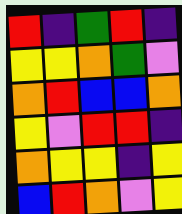[["red", "indigo", "green", "red", "indigo"], ["yellow", "yellow", "orange", "green", "violet"], ["orange", "red", "blue", "blue", "orange"], ["yellow", "violet", "red", "red", "indigo"], ["orange", "yellow", "yellow", "indigo", "yellow"], ["blue", "red", "orange", "violet", "yellow"]]